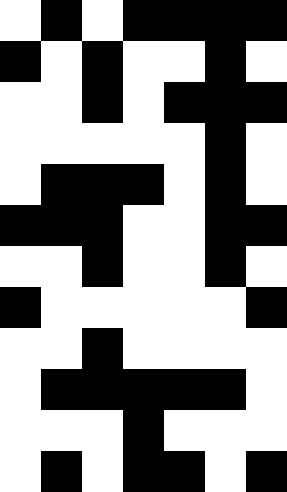[["white", "black", "white", "black", "black", "black", "black"], ["black", "white", "black", "white", "white", "black", "white"], ["white", "white", "black", "white", "black", "black", "black"], ["white", "white", "white", "white", "white", "black", "white"], ["white", "black", "black", "black", "white", "black", "white"], ["black", "black", "black", "white", "white", "black", "black"], ["white", "white", "black", "white", "white", "black", "white"], ["black", "white", "white", "white", "white", "white", "black"], ["white", "white", "black", "white", "white", "white", "white"], ["white", "black", "black", "black", "black", "black", "white"], ["white", "white", "white", "black", "white", "white", "white"], ["white", "black", "white", "black", "black", "white", "black"]]